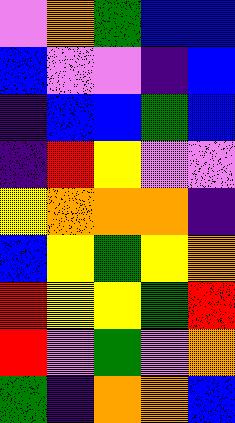[["violet", "orange", "green", "blue", "blue"], ["blue", "violet", "violet", "indigo", "blue"], ["indigo", "blue", "blue", "green", "blue"], ["indigo", "red", "yellow", "violet", "violet"], ["yellow", "orange", "orange", "orange", "indigo"], ["blue", "yellow", "green", "yellow", "orange"], ["red", "yellow", "yellow", "green", "red"], ["red", "violet", "green", "violet", "orange"], ["green", "indigo", "orange", "orange", "blue"]]